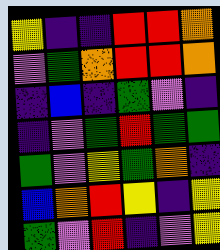[["yellow", "indigo", "indigo", "red", "red", "orange"], ["violet", "green", "orange", "red", "red", "orange"], ["indigo", "blue", "indigo", "green", "violet", "indigo"], ["indigo", "violet", "green", "red", "green", "green"], ["green", "violet", "yellow", "green", "orange", "indigo"], ["blue", "orange", "red", "yellow", "indigo", "yellow"], ["green", "violet", "red", "indigo", "violet", "yellow"]]